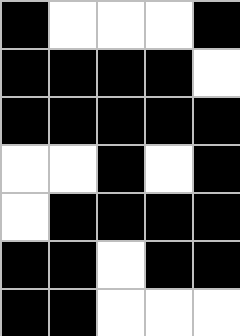[["black", "white", "white", "white", "black"], ["black", "black", "black", "black", "white"], ["black", "black", "black", "black", "black"], ["white", "white", "black", "white", "black"], ["white", "black", "black", "black", "black"], ["black", "black", "white", "black", "black"], ["black", "black", "white", "white", "white"]]